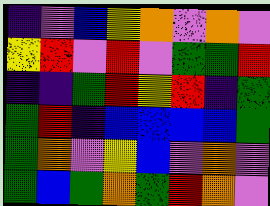[["indigo", "violet", "blue", "yellow", "orange", "violet", "orange", "violet"], ["yellow", "red", "violet", "red", "violet", "green", "green", "red"], ["indigo", "indigo", "green", "red", "yellow", "red", "indigo", "green"], ["green", "red", "indigo", "blue", "blue", "blue", "blue", "green"], ["green", "orange", "violet", "yellow", "blue", "violet", "orange", "violet"], ["green", "blue", "green", "orange", "green", "red", "orange", "violet"]]